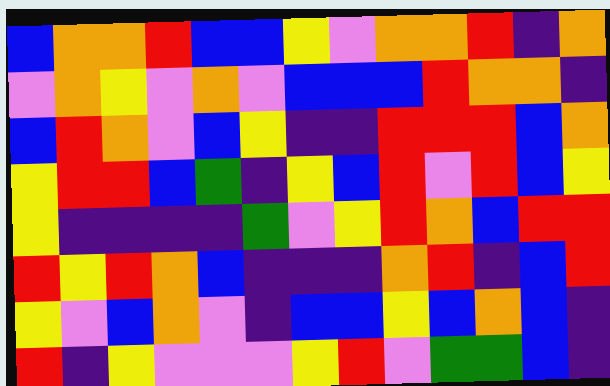[["blue", "orange", "orange", "red", "blue", "blue", "yellow", "violet", "orange", "orange", "red", "indigo", "orange"], ["violet", "orange", "yellow", "violet", "orange", "violet", "blue", "blue", "blue", "red", "orange", "orange", "indigo"], ["blue", "red", "orange", "violet", "blue", "yellow", "indigo", "indigo", "red", "red", "red", "blue", "orange"], ["yellow", "red", "red", "blue", "green", "indigo", "yellow", "blue", "red", "violet", "red", "blue", "yellow"], ["yellow", "indigo", "indigo", "indigo", "indigo", "green", "violet", "yellow", "red", "orange", "blue", "red", "red"], ["red", "yellow", "red", "orange", "blue", "indigo", "indigo", "indigo", "orange", "red", "indigo", "blue", "red"], ["yellow", "violet", "blue", "orange", "violet", "indigo", "blue", "blue", "yellow", "blue", "orange", "blue", "indigo"], ["red", "indigo", "yellow", "violet", "violet", "violet", "yellow", "red", "violet", "green", "green", "blue", "indigo"]]